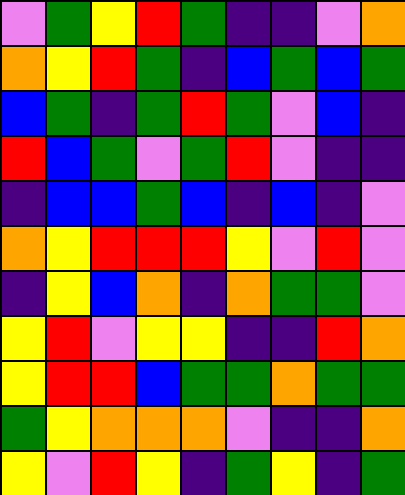[["violet", "green", "yellow", "red", "green", "indigo", "indigo", "violet", "orange"], ["orange", "yellow", "red", "green", "indigo", "blue", "green", "blue", "green"], ["blue", "green", "indigo", "green", "red", "green", "violet", "blue", "indigo"], ["red", "blue", "green", "violet", "green", "red", "violet", "indigo", "indigo"], ["indigo", "blue", "blue", "green", "blue", "indigo", "blue", "indigo", "violet"], ["orange", "yellow", "red", "red", "red", "yellow", "violet", "red", "violet"], ["indigo", "yellow", "blue", "orange", "indigo", "orange", "green", "green", "violet"], ["yellow", "red", "violet", "yellow", "yellow", "indigo", "indigo", "red", "orange"], ["yellow", "red", "red", "blue", "green", "green", "orange", "green", "green"], ["green", "yellow", "orange", "orange", "orange", "violet", "indigo", "indigo", "orange"], ["yellow", "violet", "red", "yellow", "indigo", "green", "yellow", "indigo", "green"]]